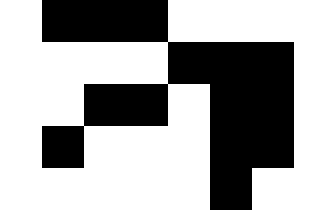[["white", "black", "black", "black", "white", "white", "white", "white"], ["white", "white", "white", "white", "black", "black", "black", "white"], ["white", "white", "black", "black", "white", "black", "black", "white"], ["white", "black", "white", "white", "white", "black", "black", "white"], ["white", "white", "white", "white", "white", "black", "white", "white"]]